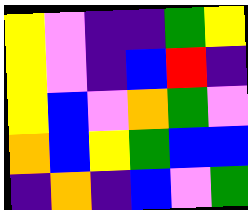[["yellow", "violet", "indigo", "indigo", "green", "yellow"], ["yellow", "violet", "indigo", "blue", "red", "indigo"], ["yellow", "blue", "violet", "orange", "green", "violet"], ["orange", "blue", "yellow", "green", "blue", "blue"], ["indigo", "orange", "indigo", "blue", "violet", "green"]]